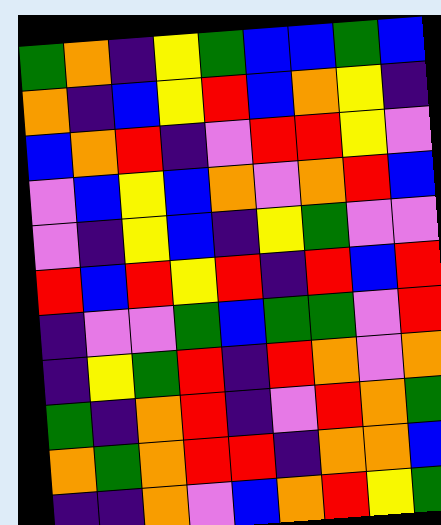[["green", "orange", "indigo", "yellow", "green", "blue", "blue", "green", "blue"], ["orange", "indigo", "blue", "yellow", "red", "blue", "orange", "yellow", "indigo"], ["blue", "orange", "red", "indigo", "violet", "red", "red", "yellow", "violet"], ["violet", "blue", "yellow", "blue", "orange", "violet", "orange", "red", "blue"], ["violet", "indigo", "yellow", "blue", "indigo", "yellow", "green", "violet", "violet"], ["red", "blue", "red", "yellow", "red", "indigo", "red", "blue", "red"], ["indigo", "violet", "violet", "green", "blue", "green", "green", "violet", "red"], ["indigo", "yellow", "green", "red", "indigo", "red", "orange", "violet", "orange"], ["green", "indigo", "orange", "red", "indigo", "violet", "red", "orange", "green"], ["orange", "green", "orange", "red", "red", "indigo", "orange", "orange", "blue"], ["indigo", "indigo", "orange", "violet", "blue", "orange", "red", "yellow", "green"]]